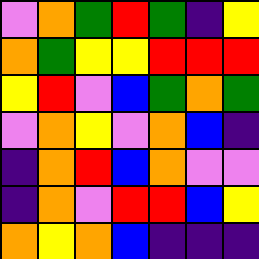[["violet", "orange", "green", "red", "green", "indigo", "yellow"], ["orange", "green", "yellow", "yellow", "red", "red", "red"], ["yellow", "red", "violet", "blue", "green", "orange", "green"], ["violet", "orange", "yellow", "violet", "orange", "blue", "indigo"], ["indigo", "orange", "red", "blue", "orange", "violet", "violet"], ["indigo", "orange", "violet", "red", "red", "blue", "yellow"], ["orange", "yellow", "orange", "blue", "indigo", "indigo", "indigo"]]